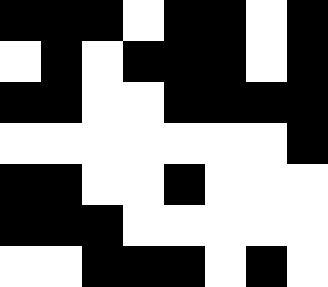[["black", "black", "black", "white", "black", "black", "white", "black"], ["white", "black", "white", "black", "black", "black", "white", "black"], ["black", "black", "white", "white", "black", "black", "black", "black"], ["white", "white", "white", "white", "white", "white", "white", "black"], ["black", "black", "white", "white", "black", "white", "white", "white"], ["black", "black", "black", "white", "white", "white", "white", "white"], ["white", "white", "black", "black", "black", "white", "black", "white"]]